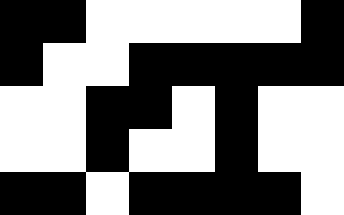[["black", "black", "white", "white", "white", "white", "white", "black"], ["black", "white", "white", "black", "black", "black", "black", "black"], ["white", "white", "black", "black", "white", "black", "white", "white"], ["white", "white", "black", "white", "white", "black", "white", "white"], ["black", "black", "white", "black", "black", "black", "black", "white"]]